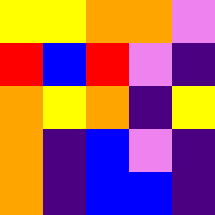[["yellow", "yellow", "orange", "orange", "violet"], ["red", "blue", "red", "violet", "indigo"], ["orange", "yellow", "orange", "indigo", "yellow"], ["orange", "indigo", "blue", "violet", "indigo"], ["orange", "indigo", "blue", "blue", "indigo"]]